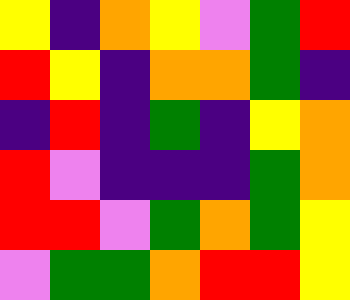[["yellow", "indigo", "orange", "yellow", "violet", "green", "red"], ["red", "yellow", "indigo", "orange", "orange", "green", "indigo"], ["indigo", "red", "indigo", "green", "indigo", "yellow", "orange"], ["red", "violet", "indigo", "indigo", "indigo", "green", "orange"], ["red", "red", "violet", "green", "orange", "green", "yellow"], ["violet", "green", "green", "orange", "red", "red", "yellow"]]